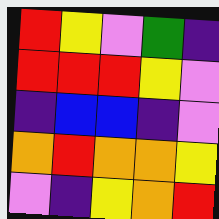[["red", "yellow", "violet", "green", "indigo"], ["red", "red", "red", "yellow", "violet"], ["indigo", "blue", "blue", "indigo", "violet"], ["orange", "red", "orange", "orange", "yellow"], ["violet", "indigo", "yellow", "orange", "red"]]